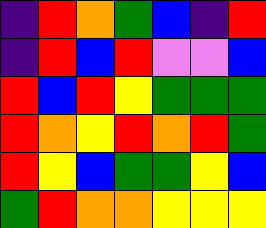[["indigo", "red", "orange", "green", "blue", "indigo", "red"], ["indigo", "red", "blue", "red", "violet", "violet", "blue"], ["red", "blue", "red", "yellow", "green", "green", "green"], ["red", "orange", "yellow", "red", "orange", "red", "green"], ["red", "yellow", "blue", "green", "green", "yellow", "blue"], ["green", "red", "orange", "orange", "yellow", "yellow", "yellow"]]